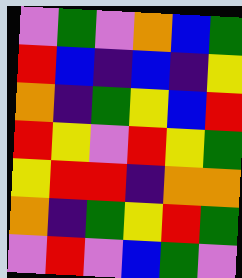[["violet", "green", "violet", "orange", "blue", "green"], ["red", "blue", "indigo", "blue", "indigo", "yellow"], ["orange", "indigo", "green", "yellow", "blue", "red"], ["red", "yellow", "violet", "red", "yellow", "green"], ["yellow", "red", "red", "indigo", "orange", "orange"], ["orange", "indigo", "green", "yellow", "red", "green"], ["violet", "red", "violet", "blue", "green", "violet"]]